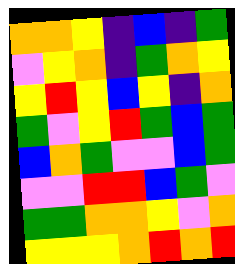[["orange", "orange", "yellow", "indigo", "blue", "indigo", "green"], ["violet", "yellow", "orange", "indigo", "green", "orange", "yellow"], ["yellow", "red", "yellow", "blue", "yellow", "indigo", "orange"], ["green", "violet", "yellow", "red", "green", "blue", "green"], ["blue", "orange", "green", "violet", "violet", "blue", "green"], ["violet", "violet", "red", "red", "blue", "green", "violet"], ["green", "green", "orange", "orange", "yellow", "violet", "orange"], ["yellow", "yellow", "yellow", "orange", "red", "orange", "red"]]